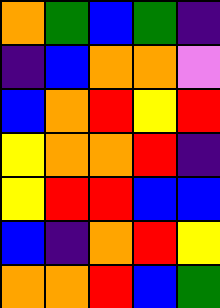[["orange", "green", "blue", "green", "indigo"], ["indigo", "blue", "orange", "orange", "violet"], ["blue", "orange", "red", "yellow", "red"], ["yellow", "orange", "orange", "red", "indigo"], ["yellow", "red", "red", "blue", "blue"], ["blue", "indigo", "orange", "red", "yellow"], ["orange", "orange", "red", "blue", "green"]]